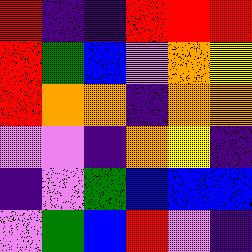[["red", "indigo", "indigo", "red", "red", "red"], ["red", "green", "blue", "violet", "orange", "yellow"], ["red", "orange", "orange", "indigo", "orange", "orange"], ["violet", "violet", "indigo", "orange", "yellow", "indigo"], ["indigo", "violet", "green", "blue", "blue", "blue"], ["violet", "green", "blue", "red", "violet", "indigo"]]